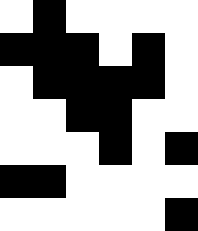[["white", "black", "white", "white", "white", "white"], ["black", "black", "black", "white", "black", "white"], ["white", "black", "black", "black", "black", "white"], ["white", "white", "black", "black", "white", "white"], ["white", "white", "white", "black", "white", "black"], ["black", "black", "white", "white", "white", "white"], ["white", "white", "white", "white", "white", "black"]]